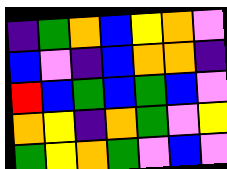[["indigo", "green", "orange", "blue", "yellow", "orange", "violet"], ["blue", "violet", "indigo", "blue", "orange", "orange", "indigo"], ["red", "blue", "green", "blue", "green", "blue", "violet"], ["orange", "yellow", "indigo", "orange", "green", "violet", "yellow"], ["green", "yellow", "orange", "green", "violet", "blue", "violet"]]